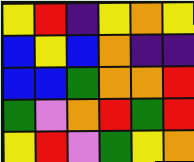[["yellow", "red", "indigo", "yellow", "orange", "yellow"], ["blue", "yellow", "blue", "orange", "indigo", "indigo"], ["blue", "blue", "green", "orange", "orange", "red"], ["green", "violet", "orange", "red", "green", "red"], ["yellow", "red", "violet", "green", "yellow", "orange"]]